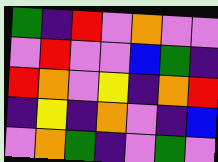[["green", "indigo", "red", "violet", "orange", "violet", "violet"], ["violet", "red", "violet", "violet", "blue", "green", "indigo"], ["red", "orange", "violet", "yellow", "indigo", "orange", "red"], ["indigo", "yellow", "indigo", "orange", "violet", "indigo", "blue"], ["violet", "orange", "green", "indigo", "violet", "green", "violet"]]